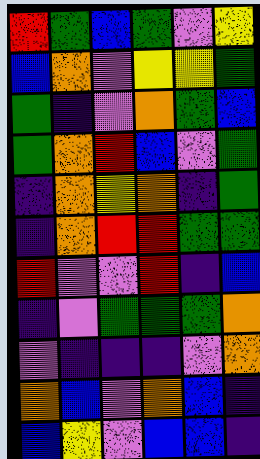[["red", "green", "blue", "green", "violet", "yellow"], ["blue", "orange", "violet", "yellow", "yellow", "green"], ["green", "indigo", "violet", "orange", "green", "blue"], ["green", "orange", "red", "blue", "violet", "green"], ["indigo", "orange", "yellow", "orange", "indigo", "green"], ["indigo", "orange", "red", "red", "green", "green"], ["red", "violet", "violet", "red", "indigo", "blue"], ["indigo", "violet", "green", "green", "green", "orange"], ["violet", "indigo", "indigo", "indigo", "violet", "orange"], ["orange", "blue", "violet", "orange", "blue", "indigo"], ["blue", "yellow", "violet", "blue", "blue", "indigo"]]